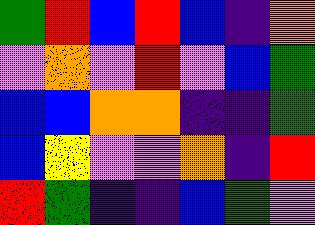[["green", "red", "blue", "red", "blue", "indigo", "orange"], ["violet", "orange", "violet", "red", "violet", "blue", "green"], ["blue", "blue", "orange", "orange", "indigo", "indigo", "green"], ["blue", "yellow", "violet", "violet", "orange", "indigo", "red"], ["red", "green", "indigo", "indigo", "blue", "green", "violet"]]